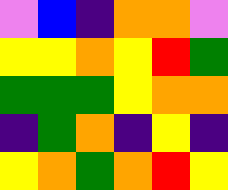[["violet", "blue", "indigo", "orange", "orange", "violet"], ["yellow", "yellow", "orange", "yellow", "red", "green"], ["green", "green", "green", "yellow", "orange", "orange"], ["indigo", "green", "orange", "indigo", "yellow", "indigo"], ["yellow", "orange", "green", "orange", "red", "yellow"]]